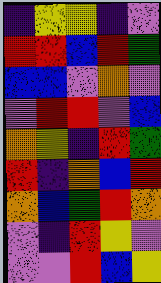[["indigo", "yellow", "yellow", "indigo", "violet"], ["red", "red", "blue", "red", "green"], ["blue", "blue", "violet", "orange", "violet"], ["violet", "red", "red", "violet", "blue"], ["orange", "yellow", "indigo", "red", "green"], ["red", "indigo", "orange", "blue", "red"], ["orange", "blue", "green", "red", "orange"], ["violet", "indigo", "red", "yellow", "violet"], ["violet", "violet", "red", "blue", "yellow"]]